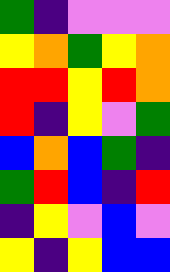[["green", "indigo", "violet", "violet", "violet"], ["yellow", "orange", "green", "yellow", "orange"], ["red", "red", "yellow", "red", "orange"], ["red", "indigo", "yellow", "violet", "green"], ["blue", "orange", "blue", "green", "indigo"], ["green", "red", "blue", "indigo", "red"], ["indigo", "yellow", "violet", "blue", "violet"], ["yellow", "indigo", "yellow", "blue", "blue"]]